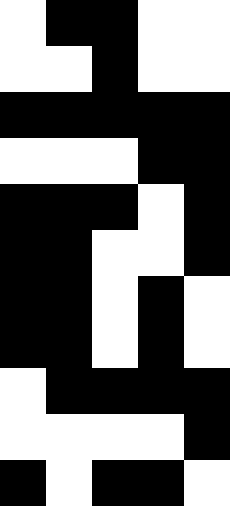[["white", "black", "black", "white", "white"], ["white", "white", "black", "white", "white"], ["black", "black", "black", "black", "black"], ["white", "white", "white", "black", "black"], ["black", "black", "black", "white", "black"], ["black", "black", "white", "white", "black"], ["black", "black", "white", "black", "white"], ["black", "black", "white", "black", "white"], ["white", "black", "black", "black", "black"], ["white", "white", "white", "white", "black"], ["black", "white", "black", "black", "white"]]